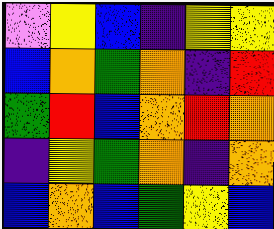[["violet", "yellow", "blue", "indigo", "yellow", "yellow"], ["blue", "orange", "green", "orange", "indigo", "red"], ["green", "red", "blue", "orange", "red", "orange"], ["indigo", "yellow", "green", "orange", "indigo", "orange"], ["blue", "orange", "blue", "green", "yellow", "blue"]]